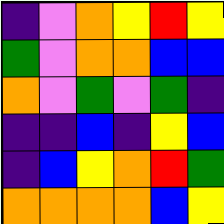[["indigo", "violet", "orange", "yellow", "red", "yellow"], ["green", "violet", "orange", "orange", "blue", "blue"], ["orange", "violet", "green", "violet", "green", "indigo"], ["indigo", "indigo", "blue", "indigo", "yellow", "blue"], ["indigo", "blue", "yellow", "orange", "red", "green"], ["orange", "orange", "orange", "orange", "blue", "yellow"]]